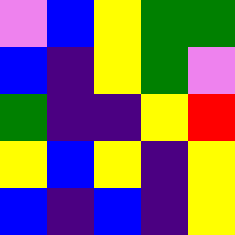[["violet", "blue", "yellow", "green", "green"], ["blue", "indigo", "yellow", "green", "violet"], ["green", "indigo", "indigo", "yellow", "red"], ["yellow", "blue", "yellow", "indigo", "yellow"], ["blue", "indigo", "blue", "indigo", "yellow"]]